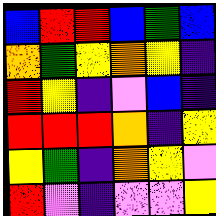[["blue", "red", "red", "blue", "green", "blue"], ["orange", "green", "yellow", "orange", "yellow", "indigo"], ["red", "yellow", "indigo", "violet", "blue", "indigo"], ["red", "red", "red", "orange", "indigo", "yellow"], ["yellow", "green", "indigo", "orange", "yellow", "violet"], ["red", "violet", "indigo", "violet", "violet", "yellow"]]